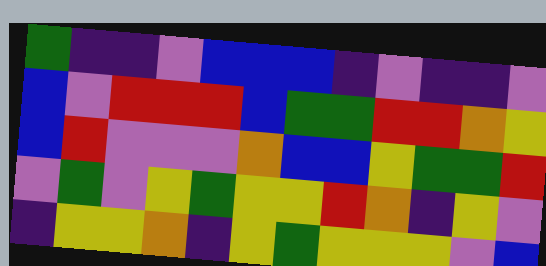[["green", "indigo", "indigo", "violet", "blue", "blue", "blue", "indigo", "violet", "indigo", "indigo", "violet"], ["blue", "violet", "red", "red", "red", "blue", "green", "green", "red", "red", "orange", "yellow"], ["blue", "red", "violet", "violet", "violet", "orange", "blue", "blue", "yellow", "green", "green", "red"], ["violet", "green", "violet", "yellow", "green", "yellow", "yellow", "red", "orange", "indigo", "yellow", "violet"], ["indigo", "yellow", "yellow", "orange", "indigo", "yellow", "green", "yellow", "yellow", "yellow", "violet", "blue"]]